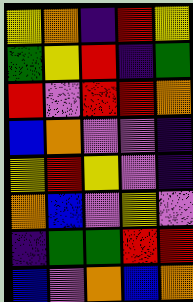[["yellow", "orange", "indigo", "red", "yellow"], ["green", "yellow", "red", "indigo", "green"], ["red", "violet", "red", "red", "orange"], ["blue", "orange", "violet", "violet", "indigo"], ["yellow", "red", "yellow", "violet", "indigo"], ["orange", "blue", "violet", "yellow", "violet"], ["indigo", "green", "green", "red", "red"], ["blue", "violet", "orange", "blue", "orange"]]